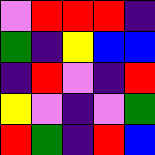[["violet", "red", "red", "red", "indigo"], ["green", "indigo", "yellow", "blue", "blue"], ["indigo", "red", "violet", "indigo", "red"], ["yellow", "violet", "indigo", "violet", "green"], ["red", "green", "indigo", "red", "blue"]]